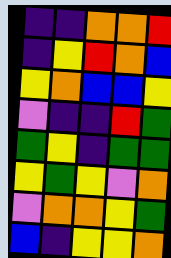[["indigo", "indigo", "orange", "orange", "red"], ["indigo", "yellow", "red", "orange", "blue"], ["yellow", "orange", "blue", "blue", "yellow"], ["violet", "indigo", "indigo", "red", "green"], ["green", "yellow", "indigo", "green", "green"], ["yellow", "green", "yellow", "violet", "orange"], ["violet", "orange", "orange", "yellow", "green"], ["blue", "indigo", "yellow", "yellow", "orange"]]